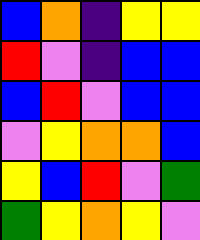[["blue", "orange", "indigo", "yellow", "yellow"], ["red", "violet", "indigo", "blue", "blue"], ["blue", "red", "violet", "blue", "blue"], ["violet", "yellow", "orange", "orange", "blue"], ["yellow", "blue", "red", "violet", "green"], ["green", "yellow", "orange", "yellow", "violet"]]